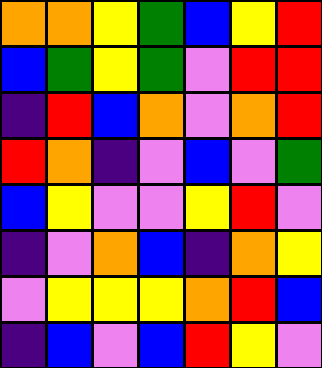[["orange", "orange", "yellow", "green", "blue", "yellow", "red"], ["blue", "green", "yellow", "green", "violet", "red", "red"], ["indigo", "red", "blue", "orange", "violet", "orange", "red"], ["red", "orange", "indigo", "violet", "blue", "violet", "green"], ["blue", "yellow", "violet", "violet", "yellow", "red", "violet"], ["indigo", "violet", "orange", "blue", "indigo", "orange", "yellow"], ["violet", "yellow", "yellow", "yellow", "orange", "red", "blue"], ["indigo", "blue", "violet", "blue", "red", "yellow", "violet"]]